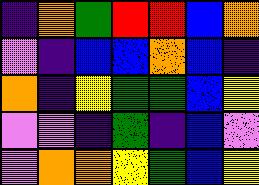[["indigo", "orange", "green", "red", "red", "blue", "orange"], ["violet", "indigo", "blue", "blue", "orange", "blue", "indigo"], ["orange", "indigo", "yellow", "green", "green", "blue", "yellow"], ["violet", "violet", "indigo", "green", "indigo", "blue", "violet"], ["violet", "orange", "orange", "yellow", "green", "blue", "yellow"]]